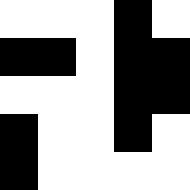[["white", "white", "white", "black", "white"], ["black", "black", "white", "black", "black"], ["white", "white", "white", "black", "black"], ["black", "white", "white", "black", "white"], ["black", "white", "white", "white", "white"]]